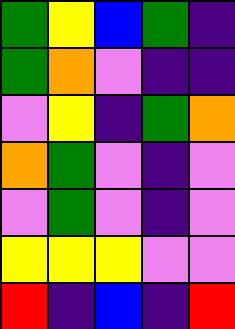[["green", "yellow", "blue", "green", "indigo"], ["green", "orange", "violet", "indigo", "indigo"], ["violet", "yellow", "indigo", "green", "orange"], ["orange", "green", "violet", "indigo", "violet"], ["violet", "green", "violet", "indigo", "violet"], ["yellow", "yellow", "yellow", "violet", "violet"], ["red", "indigo", "blue", "indigo", "red"]]